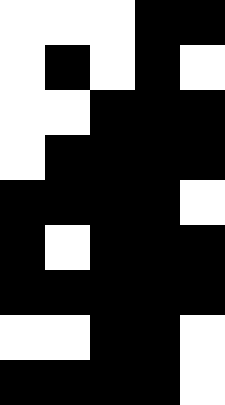[["white", "white", "white", "black", "black"], ["white", "black", "white", "black", "white"], ["white", "white", "black", "black", "black"], ["white", "black", "black", "black", "black"], ["black", "black", "black", "black", "white"], ["black", "white", "black", "black", "black"], ["black", "black", "black", "black", "black"], ["white", "white", "black", "black", "white"], ["black", "black", "black", "black", "white"]]